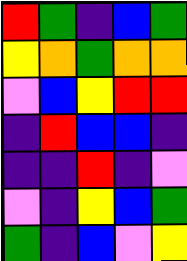[["red", "green", "indigo", "blue", "green"], ["yellow", "orange", "green", "orange", "orange"], ["violet", "blue", "yellow", "red", "red"], ["indigo", "red", "blue", "blue", "indigo"], ["indigo", "indigo", "red", "indigo", "violet"], ["violet", "indigo", "yellow", "blue", "green"], ["green", "indigo", "blue", "violet", "yellow"]]